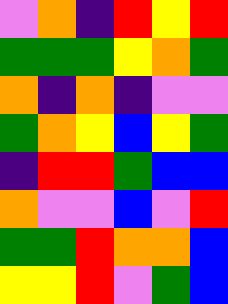[["violet", "orange", "indigo", "red", "yellow", "red"], ["green", "green", "green", "yellow", "orange", "green"], ["orange", "indigo", "orange", "indigo", "violet", "violet"], ["green", "orange", "yellow", "blue", "yellow", "green"], ["indigo", "red", "red", "green", "blue", "blue"], ["orange", "violet", "violet", "blue", "violet", "red"], ["green", "green", "red", "orange", "orange", "blue"], ["yellow", "yellow", "red", "violet", "green", "blue"]]